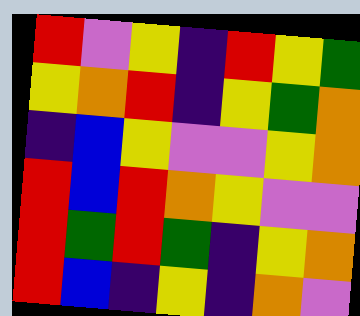[["red", "violet", "yellow", "indigo", "red", "yellow", "green"], ["yellow", "orange", "red", "indigo", "yellow", "green", "orange"], ["indigo", "blue", "yellow", "violet", "violet", "yellow", "orange"], ["red", "blue", "red", "orange", "yellow", "violet", "violet"], ["red", "green", "red", "green", "indigo", "yellow", "orange"], ["red", "blue", "indigo", "yellow", "indigo", "orange", "violet"]]